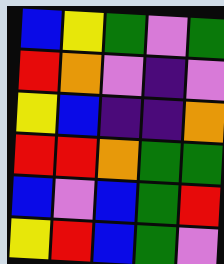[["blue", "yellow", "green", "violet", "green"], ["red", "orange", "violet", "indigo", "violet"], ["yellow", "blue", "indigo", "indigo", "orange"], ["red", "red", "orange", "green", "green"], ["blue", "violet", "blue", "green", "red"], ["yellow", "red", "blue", "green", "violet"]]